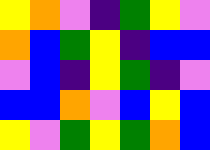[["yellow", "orange", "violet", "indigo", "green", "yellow", "violet"], ["orange", "blue", "green", "yellow", "indigo", "blue", "blue"], ["violet", "blue", "indigo", "yellow", "green", "indigo", "violet"], ["blue", "blue", "orange", "violet", "blue", "yellow", "blue"], ["yellow", "violet", "green", "yellow", "green", "orange", "blue"]]